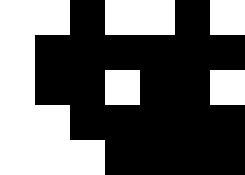[["white", "white", "black", "white", "white", "black", "white"], ["white", "black", "black", "black", "black", "black", "black"], ["white", "black", "black", "white", "black", "black", "white"], ["white", "white", "black", "black", "black", "black", "black"], ["white", "white", "white", "black", "black", "black", "black"]]